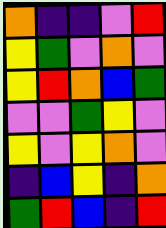[["orange", "indigo", "indigo", "violet", "red"], ["yellow", "green", "violet", "orange", "violet"], ["yellow", "red", "orange", "blue", "green"], ["violet", "violet", "green", "yellow", "violet"], ["yellow", "violet", "yellow", "orange", "violet"], ["indigo", "blue", "yellow", "indigo", "orange"], ["green", "red", "blue", "indigo", "red"]]